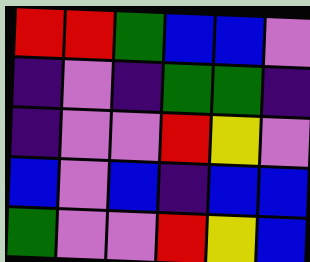[["red", "red", "green", "blue", "blue", "violet"], ["indigo", "violet", "indigo", "green", "green", "indigo"], ["indigo", "violet", "violet", "red", "yellow", "violet"], ["blue", "violet", "blue", "indigo", "blue", "blue"], ["green", "violet", "violet", "red", "yellow", "blue"]]